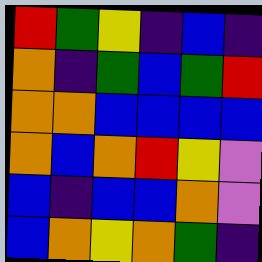[["red", "green", "yellow", "indigo", "blue", "indigo"], ["orange", "indigo", "green", "blue", "green", "red"], ["orange", "orange", "blue", "blue", "blue", "blue"], ["orange", "blue", "orange", "red", "yellow", "violet"], ["blue", "indigo", "blue", "blue", "orange", "violet"], ["blue", "orange", "yellow", "orange", "green", "indigo"]]